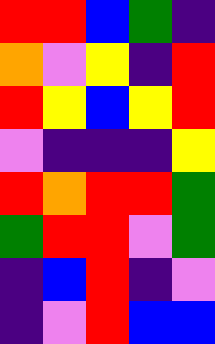[["red", "red", "blue", "green", "indigo"], ["orange", "violet", "yellow", "indigo", "red"], ["red", "yellow", "blue", "yellow", "red"], ["violet", "indigo", "indigo", "indigo", "yellow"], ["red", "orange", "red", "red", "green"], ["green", "red", "red", "violet", "green"], ["indigo", "blue", "red", "indigo", "violet"], ["indigo", "violet", "red", "blue", "blue"]]